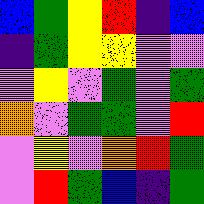[["blue", "green", "yellow", "red", "indigo", "blue"], ["indigo", "green", "yellow", "yellow", "violet", "violet"], ["violet", "yellow", "violet", "green", "violet", "green"], ["orange", "violet", "green", "green", "violet", "red"], ["violet", "yellow", "violet", "orange", "red", "green"], ["violet", "red", "green", "blue", "indigo", "green"]]